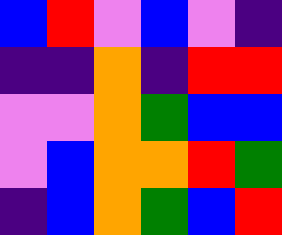[["blue", "red", "violet", "blue", "violet", "indigo"], ["indigo", "indigo", "orange", "indigo", "red", "red"], ["violet", "violet", "orange", "green", "blue", "blue"], ["violet", "blue", "orange", "orange", "red", "green"], ["indigo", "blue", "orange", "green", "blue", "red"]]